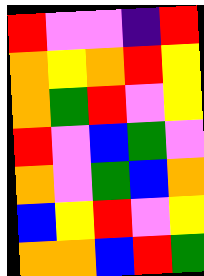[["red", "violet", "violet", "indigo", "red"], ["orange", "yellow", "orange", "red", "yellow"], ["orange", "green", "red", "violet", "yellow"], ["red", "violet", "blue", "green", "violet"], ["orange", "violet", "green", "blue", "orange"], ["blue", "yellow", "red", "violet", "yellow"], ["orange", "orange", "blue", "red", "green"]]